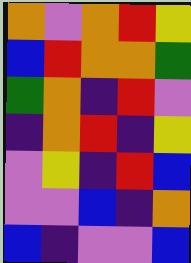[["orange", "violet", "orange", "red", "yellow"], ["blue", "red", "orange", "orange", "green"], ["green", "orange", "indigo", "red", "violet"], ["indigo", "orange", "red", "indigo", "yellow"], ["violet", "yellow", "indigo", "red", "blue"], ["violet", "violet", "blue", "indigo", "orange"], ["blue", "indigo", "violet", "violet", "blue"]]